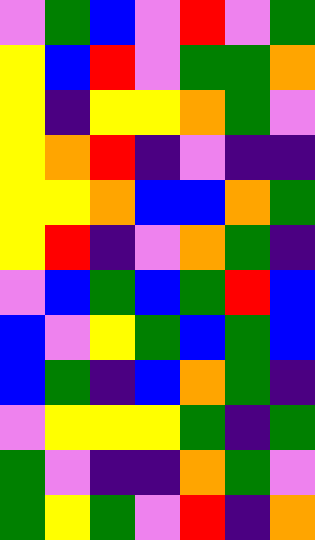[["violet", "green", "blue", "violet", "red", "violet", "green"], ["yellow", "blue", "red", "violet", "green", "green", "orange"], ["yellow", "indigo", "yellow", "yellow", "orange", "green", "violet"], ["yellow", "orange", "red", "indigo", "violet", "indigo", "indigo"], ["yellow", "yellow", "orange", "blue", "blue", "orange", "green"], ["yellow", "red", "indigo", "violet", "orange", "green", "indigo"], ["violet", "blue", "green", "blue", "green", "red", "blue"], ["blue", "violet", "yellow", "green", "blue", "green", "blue"], ["blue", "green", "indigo", "blue", "orange", "green", "indigo"], ["violet", "yellow", "yellow", "yellow", "green", "indigo", "green"], ["green", "violet", "indigo", "indigo", "orange", "green", "violet"], ["green", "yellow", "green", "violet", "red", "indigo", "orange"]]